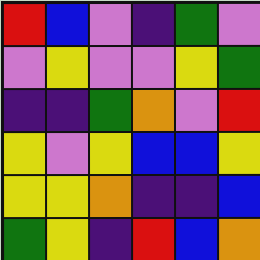[["red", "blue", "violet", "indigo", "green", "violet"], ["violet", "yellow", "violet", "violet", "yellow", "green"], ["indigo", "indigo", "green", "orange", "violet", "red"], ["yellow", "violet", "yellow", "blue", "blue", "yellow"], ["yellow", "yellow", "orange", "indigo", "indigo", "blue"], ["green", "yellow", "indigo", "red", "blue", "orange"]]